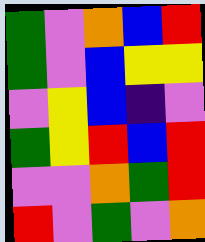[["green", "violet", "orange", "blue", "red"], ["green", "violet", "blue", "yellow", "yellow"], ["violet", "yellow", "blue", "indigo", "violet"], ["green", "yellow", "red", "blue", "red"], ["violet", "violet", "orange", "green", "red"], ["red", "violet", "green", "violet", "orange"]]